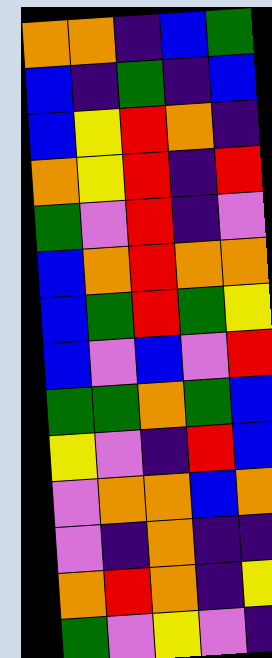[["orange", "orange", "indigo", "blue", "green"], ["blue", "indigo", "green", "indigo", "blue"], ["blue", "yellow", "red", "orange", "indigo"], ["orange", "yellow", "red", "indigo", "red"], ["green", "violet", "red", "indigo", "violet"], ["blue", "orange", "red", "orange", "orange"], ["blue", "green", "red", "green", "yellow"], ["blue", "violet", "blue", "violet", "red"], ["green", "green", "orange", "green", "blue"], ["yellow", "violet", "indigo", "red", "blue"], ["violet", "orange", "orange", "blue", "orange"], ["violet", "indigo", "orange", "indigo", "indigo"], ["orange", "red", "orange", "indigo", "yellow"], ["green", "violet", "yellow", "violet", "indigo"]]